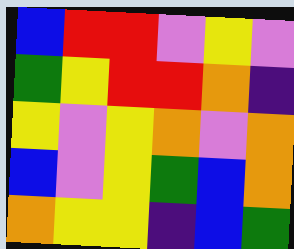[["blue", "red", "red", "violet", "yellow", "violet"], ["green", "yellow", "red", "red", "orange", "indigo"], ["yellow", "violet", "yellow", "orange", "violet", "orange"], ["blue", "violet", "yellow", "green", "blue", "orange"], ["orange", "yellow", "yellow", "indigo", "blue", "green"]]